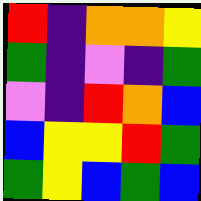[["red", "indigo", "orange", "orange", "yellow"], ["green", "indigo", "violet", "indigo", "green"], ["violet", "indigo", "red", "orange", "blue"], ["blue", "yellow", "yellow", "red", "green"], ["green", "yellow", "blue", "green", "blue"]]